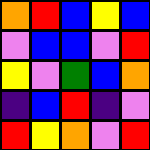[["orange", "red", "blue", "yellow", "blue"], ["violet", "blue", "blue", "violet", "red"], ["yellow", "violet", "green", "blue", "orange"], ["indigo", "blue", "red", "indigo", "violet"], ["red", "yellow", "orange", "violet", "red"]]